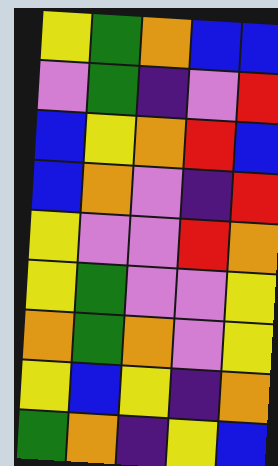[["yellow", "green", "orange", "blue", "blue"], ["violet", "green", "indigo", "violet", "red"], ["blue", "yellow", "orange", "red", "blue"], ["blue", "orange", "violet", "indigo", "red"], ["yellow", "violet", "violet", "red", "orange"], ["yellow", "green", "violet", "violet", "yellow"], ["orange", "green", "orange", "violet", "yellow"], ["yellow", "blue", "yellow", "indigo", "orange"], ["green", "orange", "indigo", "yellow", "blue"]]